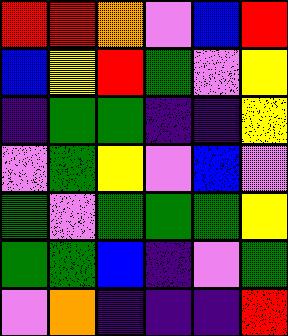[["red", "red", "orange", "violet", "blue", "red"], ["blue", "yellow", "red", "green", "violet", "yellow"], ["indigo", "green", "green", "indigo", "indigo", "yellow"], ["violet", "green", "yellow", "violet", "blue", "violet"], ["green", "violet", "green", "green", "green", "yellow"], ["green", "green", "blue", "indigo", "violet", "green"], ["violet", "orange", "indigo", "indigo", "indigo", "red"]]